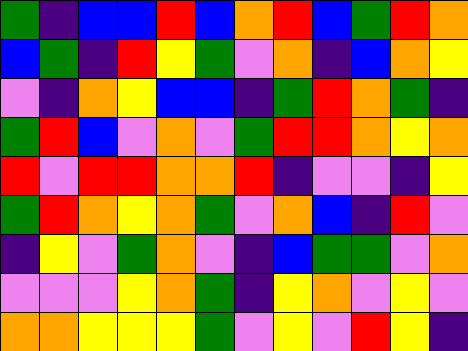[["green", "indigo", "blue", "blue", "red", "blue", "orange", "red", "blue", "green", "red", "orange"], ["blue", "green", "indigo", "red", "yellow", "green", "violet", "orange", "indigo", "blue", "orange", "yellow"], ["violet", "indigo", "orange", "yellow", "blue", "blue", "indigo", "green", "red", "orange", "green", "indigo"], ["green", "red", "blue", "violet", "orange", "violet", "green", "red", "red", "orange", "yellow", "orange"], ["red", "violet", "red", "red", "orange", "orange", "red", "indigo", "violet", "violet", "indigo", "yellow"], ["green", "red", "orange", "yellow", "orange", "green", "violet", "orange", "blue", "indigo", "red", "violet"], ["indigo", "yellow", "violet", "green", "orange", "violet", "indigo", "blue", "green", "green", "violet", "orange"], ["violet", "violet", "violet", "yellow", "orange", "green", "indigo", "yellow", "orange", "violet", "yellow", "violet"], ["orange", "orange", "yellow", "yellow", "yellow", "green", "violet", "yellow", "violet", "red", "yellow", "indigo"]]